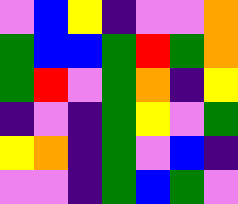[["violet", "blue", "yellow", "indigo", "violet", "violet", "orange"], ["green", "blue", "blue", "green", "red", "green", "orange"], ["green", "red", "violet", "green", "orange", "indigo", "yellow"], ["indigo", "violet", "indigo", "green", "yellow", "violet", "green"], ["yellow", "orange", "indigo", "green", "violet", "blue", "indigo"], ["violet", "violet", "indigo", "green", "blue", "green", "violet"]]